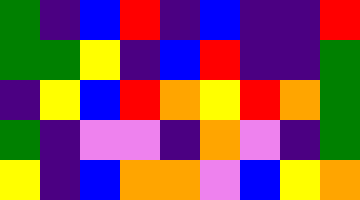[["green", "indigo", "blue", "red", "indigo", "blue", "indigo", "indigo", "red"], ["green", "green", "yellow", "indigo", "blue", "red", "indigo", "indigo", "green"], ["indigo", "yellow", "blue", "red", "orange", "yellow", "red", "orange", "green"], ["green", "indigo", "violet", "violet", "indigo", "orange", "violet", "indigo", "green"], ["yellow", "indigo", "blue", "orange", "orange", "violet", "blue", "yellow", "orange"]]